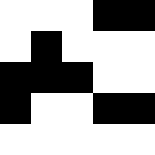[["white", "white", "white", "black", "black"], ["white", "black", "white", "white", "white"], ["black", "black", "black", "white", "white"], ["black", "white", "white", "black", "black"], ["white", "white", "white", "white", "white"]]